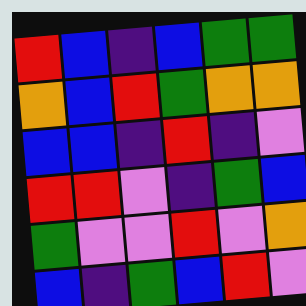[["red", "blue", "indigo", "blue", "green", "green"], ["orange", "blue", "red", "green", "orange", "orange"], ["blue", "blue", "indigo", "red", "indigo", "violet"], ["red", "red", "violet", "indigo", "green", "blue"], ["green", "violet", "violet", "red", "violet", "orange"], ["blue", "indigo", "green", "blue", "red", "violet"]]